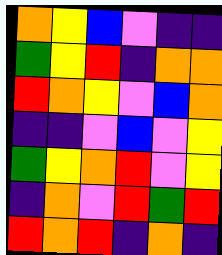[["orange", "yellow", "blue", "violet", "indigo", "indigo"], ["green", "yellow", "red", "indigo", "orange", "orange"], ["red", "orange", "yellow", "violet", "blue", "orange"], ["indigo", "indigo", "violet", "blue", "violet", "yellow"], ["green", "yellow", "orange", "red", "violet", "yellow"], ["indigo", "orange", "violet", "red", "green", "red"], ["red", "orange", "red", "indigo", "orange", "indigo"]]